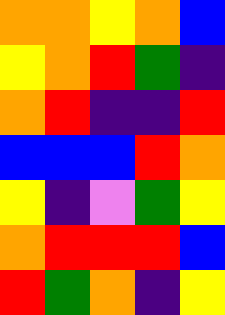[["orange", "orange", "yellow", "orange", "blue"], ["yellow", "orange", "red", "green", "indigo"], ["orange", "red", "indigo", "indigo", "red"], ["blue", "blue", "blue", "red", "orange"], ["yellow", "indigo", "violet", "green", "yellow"], ["orange", "red", "red", "red", "blue"], ["red", "green", "orange", "indigo", "yellow"]]